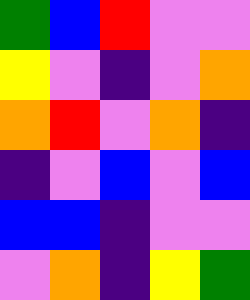[["green", "blue", "red", "violet", "violet"], ["yellow", "violet", "indigo", "violet", "orange"], ["orange", "red", "violet", "orange", "indigo"], ["indigo", "violet", "blue", "violet", "blue"], ["blue", "blue", "indigo", "violet", "violet"], ["violet", "orange", "indigo", "yellow", "green"]]